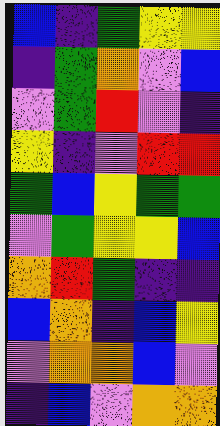[["blue", "indigo", "green", "yellow", "yellow"], ["indigo", "green", "orange", "violet", "blue"], ["violet", "green", "red", "violet", "indigo"], ["yellow", "indigo", "violet", "red", "red"], ["green", "blue", "yellow", "green", "green"], ["violet", "green", "yellow", "yellow", "blue"], ["orange", "red", "green", "indigo", "indigo"], ["blue", "orange", "indigo", "blue", "yellow"], ["violet", "orange", "orange", "blue", "violet"], ["indigo", "blue", "violet", "orange", "orange"]]